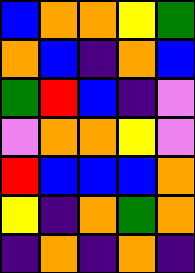[["blue", "orange", "orange", "yellow", "green"], ["orange", "blue", "indigo", "orange", "blue"], ["green", "red", "blue", "indigo", "violet"], ["violet", "orange", "orange", "yellow", "violet"], ["red", "blue", "blue", "blue", "orange"], ["yellow", "indigo", "orange", "green", "orange"], ["indigo", "orange", "indigo", "orange", "indigo"]]